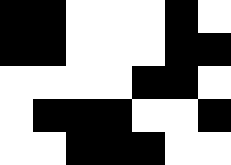[["black", "black", "white", "white", "white", "black", "white"], ["black", "black", "white", "white", "white", "black", "black"], ["white", "white", "white", "white", "black", "black", "white"], ["white", "black", "black", "black", "white", "white", "black"], ["white", "white", "black", "black", "black", "white", "white"]]